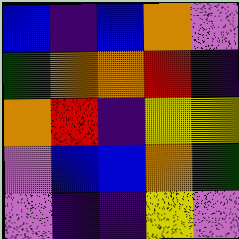[["blue", "indigo", "blue", "orange", "violet"], ["green", "orange", "orange", "red", "indigo"], ["orange", "red", "indigo", "yellow", "yellow"], ["violet", "blue", "blue", "orange", "green"], ["violet", "indigo", "indigo", "yellow", "violet"]]